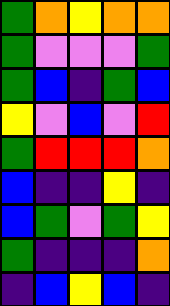[["green", "orange", "yellow", "orange", "orange"], ["green", "violet", "violet", "violet", "green"], ["green", "blue", "indigo", "green", "blue"], ["yellow", "violet", "blue", "violet", "red"], ["green", "red", "red", "red", "orange"], ["blue", "indigo", "indigo", "yellow", "indigo"], ["blue", "green", "violet", "green", "yellow"], ["green", "indigo", "indigo", "indigo", "orange"], ["indigo", "blue", "yellow", "blue", "indigo"]]